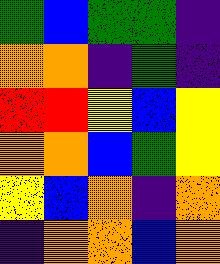[["green", "blue", "green", "green", "indigo"], ["orange", "orange", "indigo", "green", "indigo"], ["red", "red", "yellow", "blue", "yellow"], ["orange", "orange", "blue", "green", "yellow"], ["yellow", "blue", "orange", "indigo", "orange"], ["indigo", "orange", "orange", "blue", "orange"]]